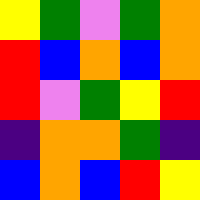[["yellow", "green", "violet", "green", "orange"], ["red", "blue", "orange", "blue", "orange"], ["red", "violet", "green", "yellow", "red"], ["indigo", "orange", "orange", "green", "indigo"], ["blue", "orange", "blue", "red", "yellow"]]